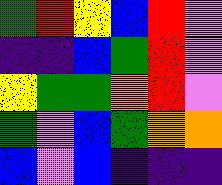[["green", "red", "yellow", "blue", "red", "violet"], ["indigo", "indigo", "blue", "green", "red", "violet"], ["yellow", "green", "green", "orange", "red", "violet"], ["green", "violet", "blue", "green", "orange", "orange"], ["blue", "violet", "blue", "indigo", "indigo", "indigo"]]